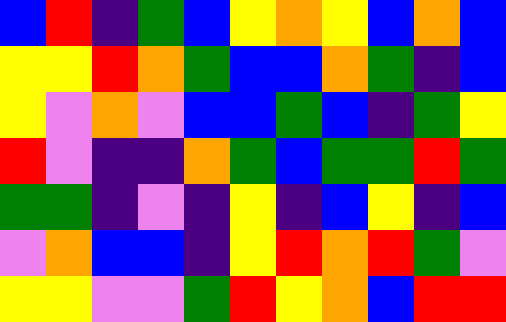[["blue", "red", "indigo", "green", "blue", "yellow", "orange", "yellow", "blue", "orange", "blue"], ["yellow", "yellow", "red", "orange", "green", "blue", "blue", "orange", "green", "indigo", "blue"], ["yellow", "violet", "orange", "violet", "blue", "blue", "green", "blue", "indigo", "green", "yellow"], ["red", "violet", "indigo", "indigo", "orange", "green", "blue", "green", "green", "red", "green"], ["green", "green", "indigo", "violet", "indigo", "yellow", "indigo", "blue", "yellow", "indigo", "blue"], ["violet", "orange", "blue", "blue", "indigo", "yellow", "red", "orange", "red", "green", "violet"], ["yellow", "yellow", "violet", "violet", "green", "red", "yellow", "orange", "blue", "red", "red"]]